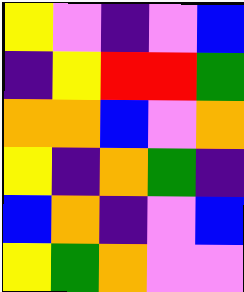[["yellow", "violet", "indigo", "violet", "blue"], ["indigo", "yellow", "red", "red", "green"], ["orange", "orange", "blue", "violet", "orange"], ["yellow", "indigo", "orange", "green", "indigo"], ["blue", "orange", "indigo", "violet", "blue"], ["yellow", "green", "orange", "violet", "violet"]]